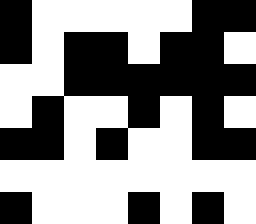[["black", "white", "white", "white", "white", "white", "black", "black"], ["black", "white", "black", "black", "white", "black", "black", "white"], ["white", "white", "black", "black", "black", "black", "black", "black"], ["white", "black", "white", "white", "black", "white", "black", "white"], ["black", "black", "white", "black", "white", "white", "black", "black"], ["white", "white", "white", "white", "white", "white", "white", "white"], ["black", "white", "white", "white", "black", "white", "black", "white"]]